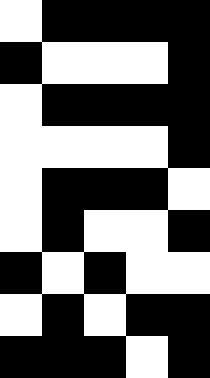[["white", "black", "black", "black", "black"], ["black", "white", "white", "white", "black"], ["white", "black", "black", "black", "black"], ["white", "white", "white", "white", "black"], ["white", "black", "black", "black", "white"], ["white", "black", "white", "white", "black"], ["black", "white", "black", "white", "white"], ["white", "black", "white", "black", "black"], ["black", "black", "black", "white", "black"]]